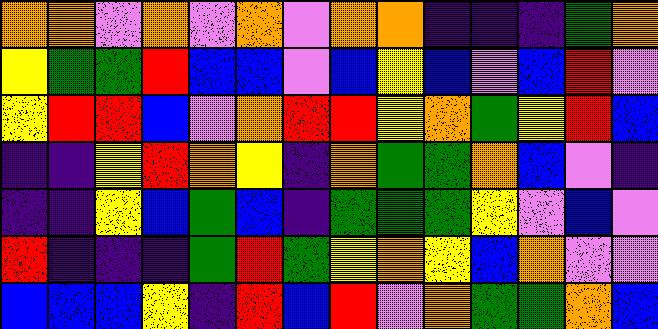[["orange", "orange", "violet", "orange", "violet", "orange", "violet", "orange", "orange", "indigo", "indigo", "indigo", "green", "orange"], ["yellow", "green", "green", "red", "blue", "blue", "violet", "blue", "yellow", "blue", "violet", "blue", "red", "violet"], ["yellow", "red", "red", "blue", "violet", "orange", "red", "red", "yellow", "orange", "green", "yellow", "red", "blue"], ["indigo", "indigo", "yellow", "red", "orange", "yellow", "indigo", "orange", "green", "green", "orange", "blue", "violet", "indigo"], ["indigo", "indigo", "yellow", "blue", "green", "blue", "indigo", "green", "green", "green", "yellow", "violet", "blue", "violet"], ["red", "indigo", "indigo", "indigo", "green", "red", "green", "yellow", "orange", "yellow", "blue", "orange", "violet", "violet"], ["blue", "blue", "blue", "yellow", "indigo", "red", "blue", "red", "violet", "orange", "green", "green", "orange", "blue"]]